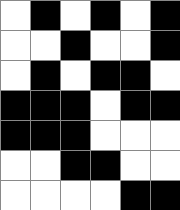[["white", "black", "white", "black", "white", "black"], ["white", "white", "black", "white", "white", "black"], ["white", "black", "white", "black", "black", "white"], ["black", "black", "black", "white", "black", "black"], ["black", "black", "black", "white", "white", "white"], ["white", "white", "black", "black", "white", "white"], ["white", "white", "white", "white", "black", "black"]]